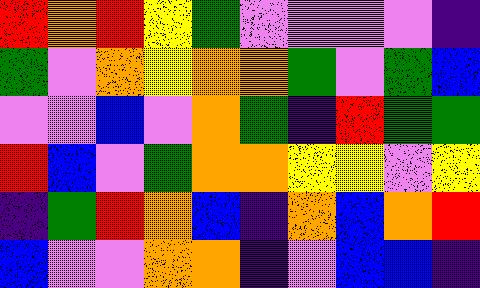[["red", "orange", "red", "yellow", "green", "violet", "violet", "violet", "violet", "indigo"], ["green", "violet", "orange", "yellow", "orange", "orange", "green", "violet", "green", "blue"], ["violet", "violet", "blue", "violet", "orange", "green", "indigo", "red", "green", "green"], ["red", "blue", "violet", "green", "orange", "orange", "yellow", "yellow", "violet", "yellow"], ["indigo", "green", "red", "orange", "blue", "indigo", "orange", "blue", "orange", "red"], ["blue", "violet", "violet", "orange", "orange", "indigo", "violet", "blue", "blue", "indigo"]]